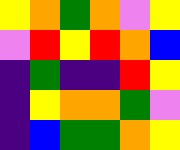[["yellow", "orange", "green", "orange", "violet", "yellow"], ["violet", "red", "yellow", "red", "orange", "blue"], ["indigo", "green", "indigo", "indigo", "red", "yellow"], ["indigo", "yellow", "orange", "orange", "green", "violet"], ["indigo", "blue", "green", "green", "orange", "yellow"]]